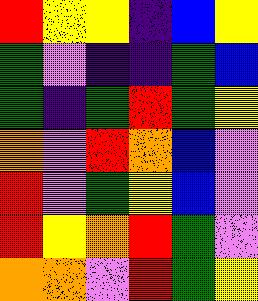[["red", "yellow", "yellow", "indigo", "blue", "yellow"], ["green", "violet", "indigo", "indigo", "green", "blue"], ["green", "indigo", "green", "red", "green", "yellow"], ["orange", "violet", "red", "orange", "blue", "violet"], ["red", "violet", "green", "yellow", "blue", "violet"], ["red", "yellow", "orange", "red", "green", "violet"], ["orange", "orange", "violet", "red", "green", "yellow"]]